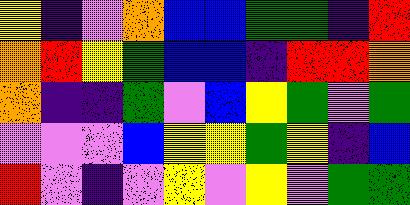[["yellow", "indigo", "violet", "orange", "blue", "blue", "green", "green", "indigo", "red"], ["orange", "red", "yellow", "green", "blue", "blue", "indigo", "red", "red", "orange"], ["orange", "indigo", "indigo", "green", "violet", "blue", "yellow", "green", "violet", "green"], ["violet", "violet", "violet", "blue", "yellow", "yellow", "green", "yellow", "indigo", "blue"], ["red", "violet", "indigo", "violet", "yellow", "violet", "yellow", "violet", "green", "green"]]